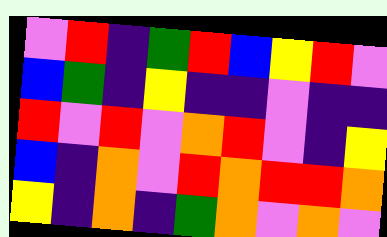[["violet", "red", "indigo", "green", "red", "blue", "yellow", "red", "violet"], ["blue", "green", "indigo", "yellow", "indigo", "indigo", "violet", "indigo", "indigo"], ["red", "violet", "red", "violet", "orange", "red", "violet", "indigo", "yellow"], ["blue", "indigo", "orange", "violet", "red", "orange", "red", "red", "orange"], ["yellow", "indigo", "orange", "indigo", "green", "orange", "violet", "orange", "violet"]]